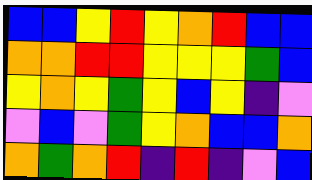[["blue", "blue", "yellow", "red", "yellow", "orange", "red", "blue", "blue"], ["orange", "orange", "red", "red", "yellow", "yellow", "yellow", "green", "blue"], ["yellow", "orange", "yellow", "green", "yellow", "blue", "yellow", "indigo", "violet"], ["violet", "blue", "violet", "green", "yellow", "orange", "blue", "blue", "orange"], ["orange", "green", "orange", "red", "indigo", "red", "indigo", "violet", "blue"]]